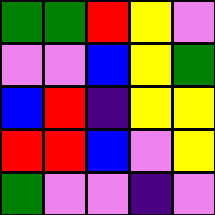[["green", "green", "red", "yellow", "violet"], ["violet", "violet", "blue", "yellow", "green"], ["blue", "red", "indigo", "yellow", "yellow"], ["red", "red", "blue", "violet", "yellow"], ["green", "violet", "violet", "indigo", "violet"]]